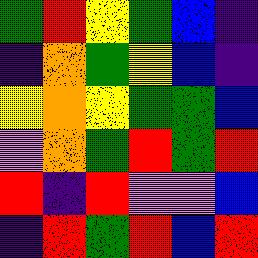[["green", "red", "yellow", "green", "blue", "indigo"], ["indigo", "orange", "green", "yellow", "blue", "indigo"], ["yellow", "orange", "yellow", "green", "green", "blue"], ["violet", "orange", "green", "red", "green", "red"], ["red", "indigo", "red", "violet", "violet", "blue"], ["indigo", "red", "green", "red", "blue", "red"]]